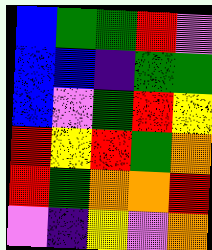[["blue", "green", "green", "red", "violet"], ["blue", "blue", "indigo", "green", "green"], ["blue", "violet", "green", "red", "yellow"], ["red", "yellow", "red", "green", "orange"], ["red", "green", "orange", "orange", "red"], ["violet", "indigo", "yellow", "violet", "orange"]]